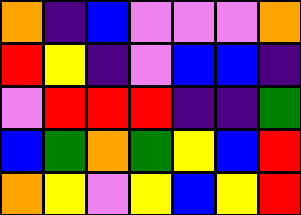[["orange", "indigo", "blue", "violet", "violet", "violet", "orange"], ["red", "yellow", "indigo", "violet", "blue", "blue", "indigo"], ["violet", "red", "red", "red", "indigo", "indigo", "green"], ["blue", "green", "orange", "green", "yellow", "blue", "red"], ["orange", "yellow", "violet", "yellow", "blue", "yellow", "red"]]